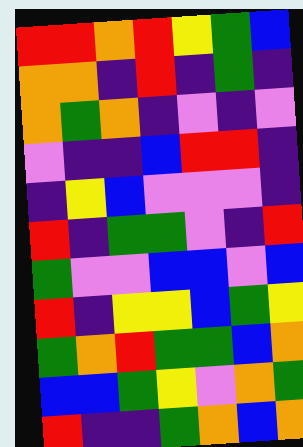[["red", "red", "orange", "red", "yellow", "green", "blue"], ["orange", "orange", "indigo", "red", "indigo", "green", "indigo"], ["orange", "green", "orange", "indigo", "violet", "indigo", "violet"], ["violet", "indigo", "indigo", "blue", "red", "red", "indigo"], ["indigo", "yellow", "blue", "violet", "violet", "violet", "indigo"], ["red", "indigo", "green", "green", "violet", "indigo", "red"], ["green", "violet", "violet", "blue", "blue", "violet", "blue"], ["red", "indigo", "yellow", "yellow", "blue", "green", "yellow"], ["green", "orange", "red", "green", "green", "blue", "orange"], ["blue", "blue", "green", "yellow", "violet", "orange", "green"], ["red", "indigo", "indigo", "green", "orange", "blue", "orange"]]